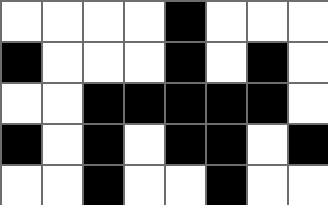[["white", "white", "white", "white", "black", "white", "white", "white"], ["black", "white", "white", "white", "black", "white", "black", "white"], ["white", "white", "black", "black", "black", "black", "black", "white"], ["black", "white", "black", "white", "black", "black", "white", "black"], ["white", "white", "black", "white", "white", "black", "white", "white"]]